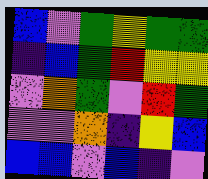[["blue", "violet", "green", "yellow", "green", "green"], ["indigo", "blue", "green", "red", "yellow", "yellow"], ["violet", "orange", "green", "violet", "red", "green"], ["violet", "violet", "orange", "indigo", "yellow", "blue"], ["blue", "blue", "violet", "blue", "indigo", "violet"]]